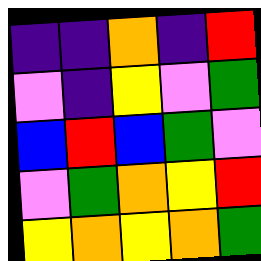[["indigo", "indigo", "orange", "indigo", "red"], ["violet", "indigo", "yellow", "violet", "green"], ["blue", "red", "blue", "green", "violet"], ["violet", "green", "orange", "yellow", "red"], ["yellow", "orange", "yellow", "orange", "green"]]